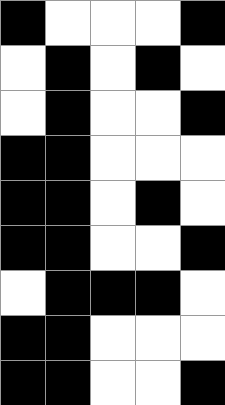[["black", "white", "white", "white", "black"], ["white", "black", "white", "black", "white"], ["white", "black", "white", "white", "black"], ["black", "black", "white", "white", "white"], ["black", "black", "white", "black", "white"], ["black", "black", "white", "white", "black"], ["white", "black", "black", "black", "white"], ["black", "black", "white", "white", "white"], ["black", "black", "white", "white", "black"]]